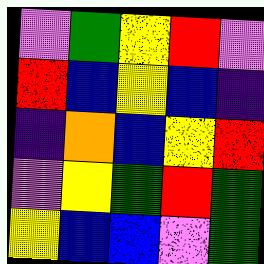[["violet", "green", "yellow", "red", "violet"], ["red", "blue", "yellow", "blue", "indigo"], ["indigo", "orange", "blue", "yellow", "red"], ["violet", "yellow", "green", "red", "green"], ["yellow", "blue", "blue", "violet", "green"]]